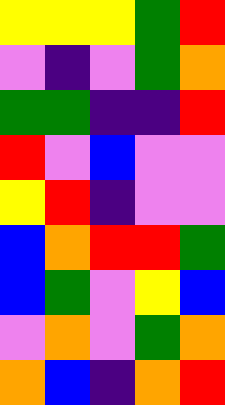[["yellow", "yellow", "yellow", "green", "red"], ["violet", "indigo", "violet", "green", "orange"], ["green", "green", "indigo", "indigo", "red"], ["red", "violet", "blue", "violet", "violet"], ["yellow", "red", "indigo", "violet", "violet"], ["blue", "orange", "red", "red", "green"], ["blue", "green", "violet", "yellow", "blue"], ["violet", "orange", "violet", "green", "orange"], ["orange", "blue", "indigo", "orange", "red"]]